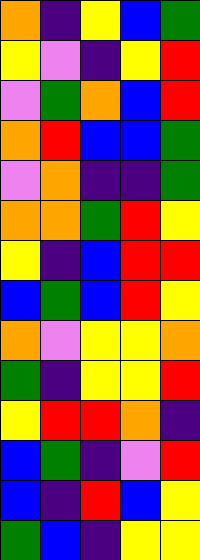[["orange", "indigo", "yellow", "blue", "green"], ["yellow", "violet", "indigo", "yellow", "red"], ["violet", "green", "orange", "blue", "red"], ["orange", "red", "blue", "blue", "green"], ["violet", "orange", "indigo", "indigo", "green"], ["orange", "orange", "green", "red", "yellow"], ["yellow", "indigo", "blue", "red", "red"], ["blue", "green", "blue", "red", "yellow"], ["orange", "violet", "yellow", "yellow", "orange"], ["green", "indigo", "yellow", "yellow", "red"], ["yellow", "red", "red", "orange", "indigo"], ["blue", "green", "indigo", "violet", "red"], ["blue", "indigo", "red", "blue", "yellow"], ["green", "blue", "indigo", "yellow", "yellow"]]